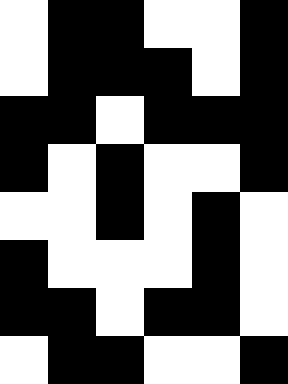[["white", "black", "black", "white", "white", "black"], ["white", "black", "black", "black", "white", "black"], ["black", "black", "white", "black", "black", "black"], ["black", "white", "black", "white", "white", "black"], ["white", "white", "black", "white", "black", "white"], ["black", "white", "white", "white", "black", "white"], ["black", "black", "white", "black", "black", "white"], ["white", "black", "black", "white", "white", "black"]]